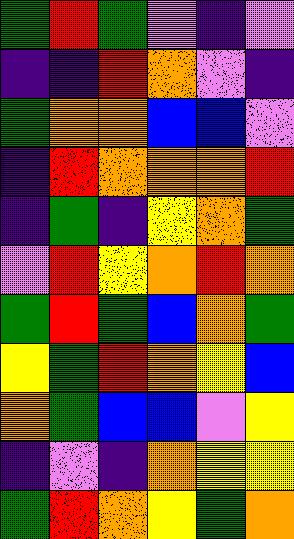[["green", "red", "green", "violet", "indigo", "violet"], ["indigo", "indigo", "red", "orange", "violet", "indigo"], ["green", "orange", "orange", "blue", "blue", "violet"], ["indigo", "red", "orange", "orange", "orange", "red"], ["indigo", "green", "indigo", "yellow", "orange", "green"], ["violet", "red", "yellow", "orange", "red", "orange"], ["green", "red", "green", "blue", "orange", "green"], ["yellow", "green", "red", "orange", "yellow", "blue"], ["orange", "green", "blue", "blue", "violet", "yellow"], ["indigo", "violet", "indigo", "orange", "yellow", "yellow"], ["green", "red", "orange", "yellow", "green", "orange"]]